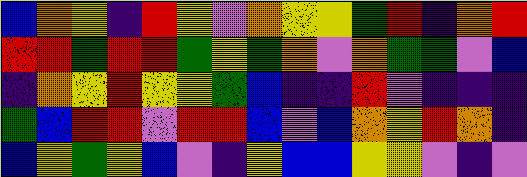[["blue", "orange", "yellow", "indigo", "red", "yellow", "violet", "orange", "yellow", "yellow", "green", "red", "indigo", "orange", "red"], ["red", "red", "green", "red", "red", "green", "yellow", "green", "orange", "violet", "orange", "green", "green", "violet", "blue"], ["indigo", "orange", "yellow", "red", "yellow", "yellow", "green", "blue", "indigo", "indigo", "red", "violet", "indigo", "indigo", "indigo"], ["green", "blue", "red", "red", "violet", "red", "red", "blue", "violet", "blue", "orange", "yellow", "red", "orange", "indigo"], ["blue", "yellow", "green", "yellow", "blue", "violet", "indigo", "yellow", "blue", "blue", "yellow", "yellow", "violet", "indigo", "violet"]]